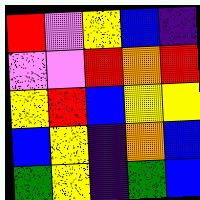[["red", "violet", "yellow", "blue", "indigo"], ["violet", "violet", "red", "orange", "red"], ["yellow", "red", "blue", "yellow", "yellow"], ["blue", "yellow", "indigo", "orange", "blue"], ["green", "yellow", "indigo", "green", "blue"]]